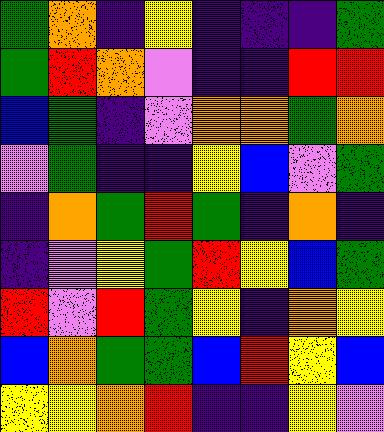[["green", "orange", "indigo", "yellow", "indigo", "indigo", "indigo", "green"], ["green", "red", "orange", "violet", "indigo", "indigo", "red", "red"], ["blue", "green", "indigo", "violet", "orange", "orange", "green", "orange"], ["violet", "green", "indigo", "indigo", "yellow", "blue", "violet", "green"], ["indigo", "orange", "green", "red", "green", "indigo", "orange", "indigo"], ["indigo", "violet", "yellow", "green", "red", "yellow", "blue", "green"], ["red", "violet", "red", "green", "yellow", "indigo", "orange", "yellow"], ["blue", "orange", "green", "green", "blue", "red", "yellow", "blue"], ["yellow", "yellow", "orange", "red", "indigo", "indigo", "yellow", "violet"]]